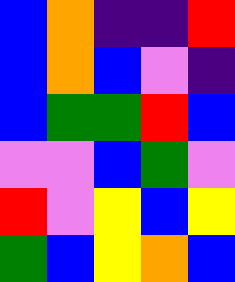[["blue", "orange", "indigo", "indigo", "red"], ["blue", "orange", "blue", "violet", "indigo"], ["blue", "green", "green", "red", "blue"], ["violet", "violet", "blue", "green", "violet"], ["red", "violet", "yellow", "blue", "yellow"], ["green", "blue", "yellow", "orange", "blue"]]